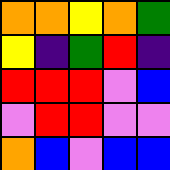[["orange", "orange", "yellow", "orange", "green"], ["yellow", "indigo", "green", "red", "indigo"], ["red", "red", "red", "violet", "blue"], ["violet", "red", "red", "violet", "violet"], ["orange", "blue", "violet", "blue", "blue"]]